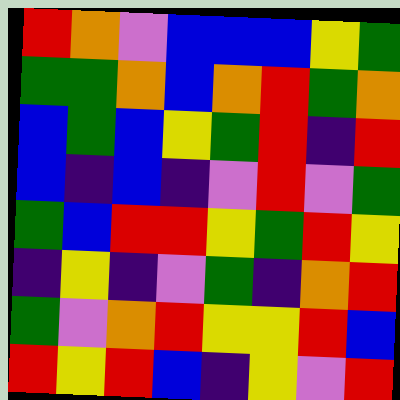[["red", "orange", "violet", "blue", "blue", "blue", "yellow", "green"], ["green", "green", "orange", "blue", "orange", "red", "green", "orange"], ["blue", "green", "blue", "yellow", "green", "red", "indigo", "red"], ["blue", "indigo", "blue", "indigo", "violet", "red", "violet", "green"], ["green", "blue", "red", "red", "yellow", "green", "red", "yellow"], ["indigo", "yellow", "indigo", "violet", "green", "indigo", "orange", "red"], ["green", "violet", "orange", "red", "yellow", "yellow", "red", "blue"], ["red", "yellow", "red", "blue", "indigo", "yellow", "violet", "red"]]